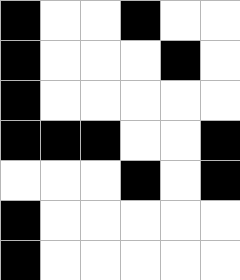[["black", "white", "white", "black", "white", "white"], ["black", "white", "white", "white", "black", "white"], ["black", "white", "white", "white", "white", "white"], ["black", "black", "black", "white", "white", "black"], ["white", "white", "white", "black", "white", "black"], ["black", "white", "white", "white", "white", "white"], ["black", "white", "white", "white", "white", "white"]]